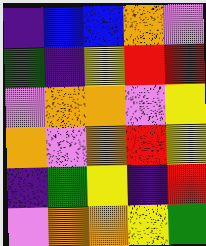[["indigo", "blue", "blue", "orange", "violet"], ["green", "indigo", "yellow", "red", "red"], ["violet", "orange", "orange", "violet", "yellow"], ["orange", "violet", "orange", "red", "yellow"], ["indigo", "green", "yellow", "indigo", "red"], ["violet", "orange", "orange", "yellow", "green"]]